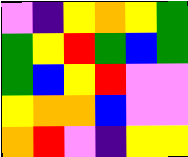[["violet", "indigo", "yellow", "orange", "yellow", "green"], ["green", "yellow", "red", "green", "blue", "green"], ["green", "blue", "yellow", "red", "violet", "violet"], ["yellow", "orange", "orange", "blue", "violet", "violet"], ["orange", "red", "violet", "indigo", "yellow", "yellow"]]